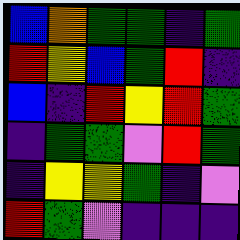[["blue", "orange", "green", "green", "indigo", "green"], ["red", "yellow", "blue", "green", "red", "indigo"], ["blue", "indigo", "red", "yellow", "red", "green"], ["indigo", "green", "green", "violet", "red", "green"], ["indigo", "yellow", "yellow", "green", "indigo", "violet"], ["red", "green", "violet", "indigo", "indigo", "indigo"]]